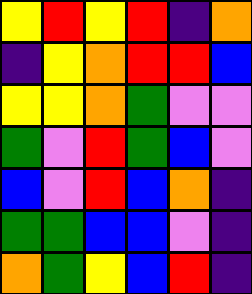[["yellow", "red", "yellow", "red", "indigo", "orange"], ["indigo", "yellow", "orange", "red", "red", "blue"], ["yellow", "yellow", "orange", "green", "violet", "violet"], ["green", "violet", "red", "green", "blue", "violet"], ["blue", "violet", "red", "blue", "orange", "indigo"], ["green", "green", "blue", "blue", "violet", "indigo"], ["orange", "green", "yellow", "blue", "red", "indigo"]]